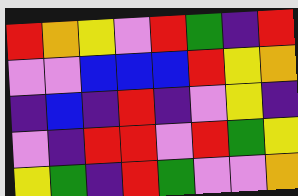[["red", "orange", "yellow", "violet", "red", "green", "indigo", "red"], ["violet", "violet", "blue", "blue", "blue", "red", "yellow", "orange"], ["indigo", "blue", "indigo", "red", "indigo", "violet", "yellow", "indigo"], ["violet", "indigo", "red", "red", "violet", "red", "green", "yellow"], ["yellow", "green", "indigo", "red", "green", "violet", "violet", "orange"]]